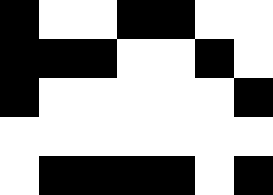[["black", "white", "white", "black", "black", "white", "white"], ["black", "black", "black", "white", "white", "black", "white"], ["black", "white", "white", "white", "white", "white", "black"], ["white", "white", "white", "white", "white", "white", "white"], ["white", "black", "black", "black", "black", "white", "black"]]